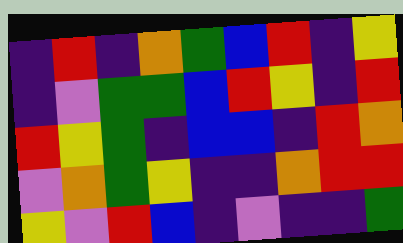[["indigo", "red", "indigo", "orange", "green", "blue", "red", "indigo", "yellow"], ["indigo", "violet", "green", "green", "blue", "red", "yellow", "indigo", "red"], ["red", "yellow", "green", "indigo", "blue", "blue", "indigo", "red", "orange"], ["violet", "orange", "green", "yellow", "indigo", "indigo", "orange", "red", "red"], ["yellow", "violet", "red", "blue", "indigo", "violet", "indigo", "indigo", "green"]]